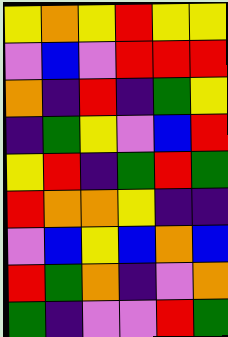[["yellow", "orange", "yellow", "red", "yellow", "yellow"], ["violet", "blue", "violet", "red", "red", "red"], ["orange", "indigo", "red", "indigo", "green", "yellow"], ["indigo", "green", "yellow", "violet", "blue", "red"], ["yellow", "red", "indigo", "green", "red", "green"], ["red", "orange", "orange", "yellow", "indigo", "indigo"], ["violet", "blue", "yellow", "blue", "orange", "blue"], ["red", "green", "orange", "indigo", "violet", "orange"], ["green", "indigo", "violet", "violet", "red", "green"]]